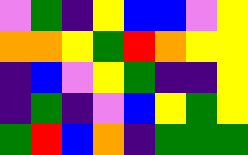[["violet", "green", "indigo", "yellow", "blue", "blue", "violet", "yellow"], ["orange", "orange", "yellow", "green", "red", "orange", "yellow", "yellow"], ["indigo", "blue", "violet", "yellow", "green", "indigo", "indigo", "yellow"], ["indigo", "green", "indigo", "violet", "blue", "yellow", "green", "yellow"], ["green", "red", "blue", "orange", "indigo", "green", "green", "green"]]